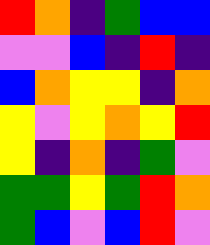[["red", "orange", "indigo", "green", "blue", "blue"], ["violet", "violet", "blue", "indigo", "red", "indigo"], ["blue", "orange", "yellow", "yellow", "indigo", "orange"], ["yellow", "violet", "yellow", "orange", "yellow", "red"], ["yellow", "indigo", "orange", "indigo", "green", "violet"], ["green", "green", "yellow", "green", "red", "orange"], ["green", "blue", "violet", "blue", "red", "violet"]]